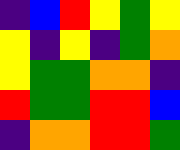[["indigo", "blue", "red", "yellow", "green", "yellow"], ["yellow", "indigo", "yellow", "indigo", "green", "orange"], ["yellow", "green", "green", "orange", "orange", "indigo"], ["red", "green", "green", "red", "red", "blue"], ["indigo", "orange", "orange", "red", "red", "green"]]